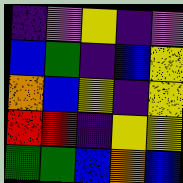[["indigo", "violet", "yellow", "indigo", "violet"], ["blue", "green", "indigo", "blue", "yellow"], ["orange", "blue", "yellow", "indigo", "yellow"], ["red", "red", "indigo", "yellow", "yellow"], ["green", "green", "blue", "orange", "blue"]]